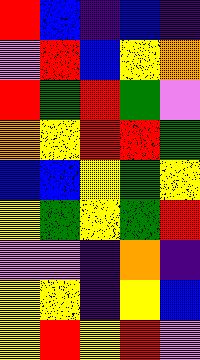[["red", "blue", "indigo", "blue", "indigo"], ["violet", "red", "blue", "yellow", "orange"], ["red", "green", "red", "green", "violet"], ["orange", "yellow", "red", "red", "green"], ["blue", "blue", "yellow", "green", "yellow"], ["yellow", "green", "yellow", "green", "red"], ["violet", "violet", "indigo", "orange", "indigo"], ["yellow", "yellow", "indigo", "yellow", "blue"], ["yellow", "red", "yellow", "red", "violet"]]